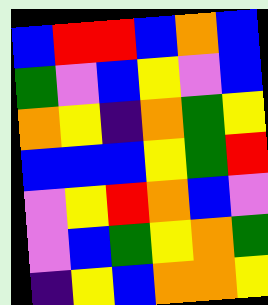[["blue", "red", "red", "blue", "orange", "blue"], ["green", "violet", "blue", "yellow", "violet", "blue"], ["orange", "yellow", "indigo", "orange", "green", "yellow"], ["blue", "blue", "blue", "yellow", "green", "red"], ["violet", "yellow", "red", "orange", "blue", "violet"], ["violet", "blue", "green", "yellow", "orange", "green"], ["indigo", "yellow", "blue", "orange", "orange", "yellow"]]